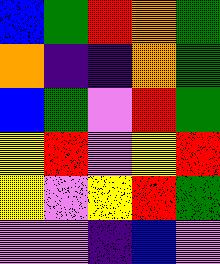[["blue", "green", "red", "orange", "green"], ["orange", "indigo", "indigo", "orange", "green"], ["blue", "green", "violet", "red", "green"], ["yellow", "red", "violet", "yellow", "red"], ["yellow", "violet", "yellow", "red", "green"], ["violet", "violet", "indigo", "blue", "violet"]]